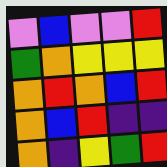[["violet", "blue", "violet", "violet", "red"], ["green", "orange", "yellow", "yellow", "yellow"], ["orange", "red", "orange", "blue", "red"], ["orange", "blue", "red", "indigo", "indigo"], ["orange", "indigo", "yellow", "green", "red"]]